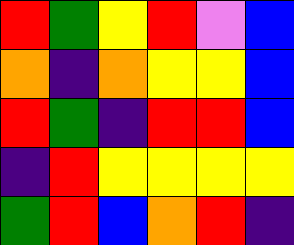[["red", "green", "yellow", "red", "violet", "blue"], ["orange", "indigo", "orange", "yellow", "yellow", "blue"], ["red", "green", "indigo", "red", "red", "blue"], ["indigo", "red", "yellow", "yellow", "yellow", "yellow"], ["green", "red", "blue", "orange", "red", "indigo"]]